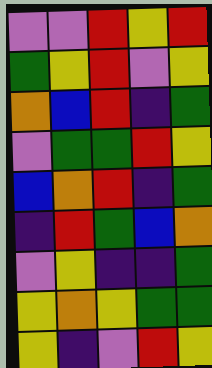[["violet", "violet", "red", "yellow", "red"], ["green", "yellow", "red", "violet", "yellow"], ["orange", "blue", "red", "indigo", "green"], ["violet", "green", "green", "red", "yellow"], ["blue", "orange", "red", "indigo", "green"], ["indigo", "red", "green", "blue", "orange"], ["violet", "yellow", "indigo", "indigo", "green"], ["yellow", "orange", "yellow", "green", "green"], ["yellow", "indigo", "violet", "red", "yellow"]]